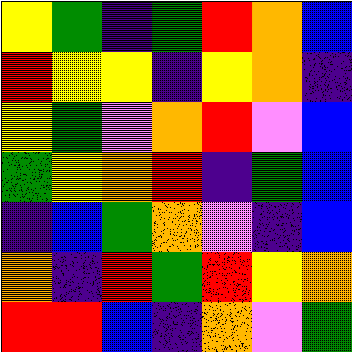[["yellow", "green", "indigo", "green", "red", "orange", "blue"], ["red", "yellow", "yellow", "indigo", "yellow", "orange", "indigo"], ["yellow", "green", "violet", "orange", "red", "violet", "blue"], ["green", "yellow", "orange", "red", "indigo", "green", "blue"], ["indigo", "blue", "green", "orange", "violet", "indigo", "blue"], ["orange", "indigo", "red", "green", "red", "yellow", "orange"], ["red", "red", "blue", "indigo", "orange", "violet", "green"]]